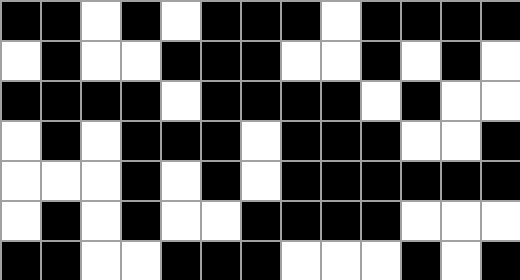[["black", "black", "white", "black", "white", "black", "black", "black", "white", "black", "black", "black", "black"], ["white", "black", "white", "white", "black", "black", "black", "white", "white", "black", "white", "black", "white"], ["black", "black", "black", "black", "white", "black", "black", "black", "black", "white", "black", "white", "white"], ["white", "black", "white", "black", "black", "black", "white", "black", "black", "black", "white", "white", "black"], ["white", "white", "white", "black", "white", "black", "white", "black", "black", "black", "black", "black", "black"], ["white", "black", "white", "black", "white", "white", "black", "black", "black", "black", "white", "white", "white"], ["black", "black", "white", "white", "black", "black", "black", "white", "white", "white", "black", "white", "black"]]